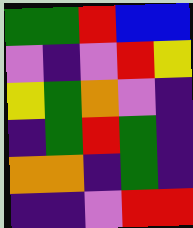[["green", "green", "red", "blue", "blue"], ["violet", "indigo", "violet", "red", "yellow"], ["yellow", "green", "orange", "violet", "indigo"], ["indigo", "green", "red", "green", "indigo"], ["orange", "orange", "indigo", "green", "indigo"], ["indigo", "indigo", "violet", "red", "red"]]